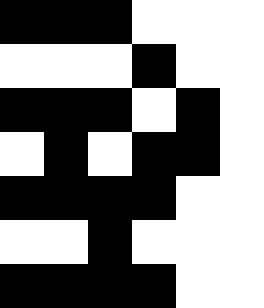[["black", "black", "black", "white", "white", "white"], ["white", "white", "white", "black", "white", "white"], ["black", "black", "black", "white", "black", "white"], ["white", "black", "white", "black", "black", "white"], ["black", "black", "black", "black", "white", "white"], ["white", "white", "black", "white", "white", "white"], ["black", "black", "black", "black", "white", "white"]]